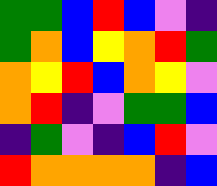[["green", "green", "blue", "red", "blue", "violet", "indigo"], ["green", "orange", "blue", "yellow", "orange", "red", "green"], ["orange", "yellow", "red", "blue", "orange", "yellow", "violet"], ["orange", "red", "indigo", "violet", "green", "green", "blue"], ["indigo", "green", "violet", "indigo", "blue", "red", "violet"], ["red", "orange", "orange", "orange", "orange", "indigo", "blue"]]